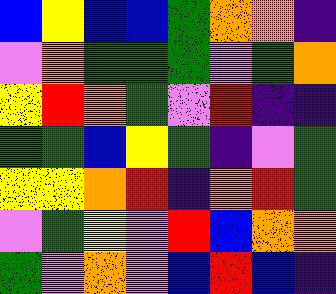[["blue", "yellow", "blue", "blue", "green", "orange", "orange", "indigo"], ["violet", "orange", "green", "green", "green", "violet", "green", "orange"], ["yellow", "red", "orange", "green", "violet", "red", "indigo", "indigo"], ["green", "green", "blue", "yellow", "green", "indigo", "violet", "green"], ["yellow", "yellow", "orange", "red", "indigo", "orange", "red", "green"], ["violet", "green", "yellow", "violet", "red", "blue", "orange", "orange"], ["green", "violet", "orange", "violet", "blue", "red", "blue", "indigo"]]